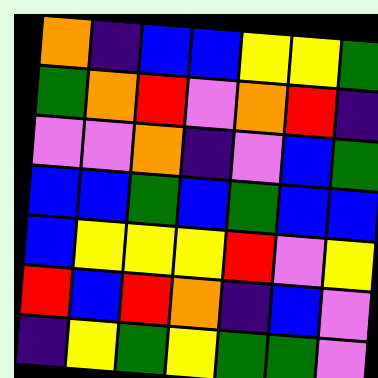[["orange", "indigo", "blue", "blue", "yellow", "yellow", "green"], ["green", "orange", "red", "violet", "orange", "red", "indigo"], ["violet", "violet", "orange", "indigo", "violet", "blue", "green"], ["blue", "blue", "green", "blue", "green", "blue", "blue"], ["blue", "yellow", "yellow", "yellow", "red", "violet", "yellow"], ["red", "blue", "red", "orange", "indigo", "blue", "violet"], ["indigo", "yellow", "green", "yellow", "green", "green", "violet"]]